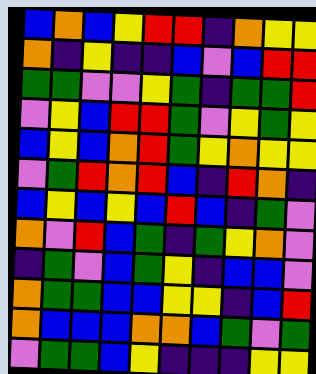[["blue", "orange", "blue", "yellow", "red", "red", "indigo", "orange", "yellow", "yellow"], ["orange", "indigo", "yellow", "indigo", "indigo", "blue", "violet", "blue", "red", "red"], ["green", "green", "violet", "violet", "yellow", "green", "indigo", "green", "green", "red"], ["violet", "yellow", "blue", "red", "red", "green", "violet", "yellow", "green", "yellow"], ["blue", "yellow", "blue", "orange", "red", "green", "yellow", "orange", "yellow", "yellow"], ["violet", "green", "red", "orange", "red", "blue", "indigo", "red", "orange", "indigo"], ["blue", "yellow", "blue", "yellow", "blue", "red", "blue", "indigo", "green", "violet"], ["orange", "violet", "red", "blue", "green", "indigo", "green", "yellow", "orange", "violet"], ["indigo", "green", "violet", "blue", "green", "yellow", "indigo", "blue", "blue", "violet"], ["orange", "green", "green", "blue", "blue", "yellow", "yellow", "indigo", "blue", "red"], ["orange", "blue", "blue", "blue", "orange", "orange", "blue", "green", "violet", "green"], ["violet", "green", "green", "blue", "yellow", "indigo", "indigo", "indigo", "yellow", "yellow"]]